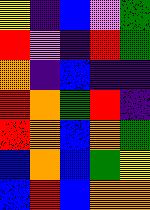[["yellow", "indigo", "blue", "violet", "green"], ["red", "violet", "indigo", "red", "green"], ["orange", "indigo", "blue", "indigo", "indigo"], ["red", "orange", "green", "red", "indigo"], ["red", "orange", "blue", "orange", "green"], ["blue", "orange", "blue", "green", "yellow"], ["blue", "red", "blue", "orange", "orange"]]